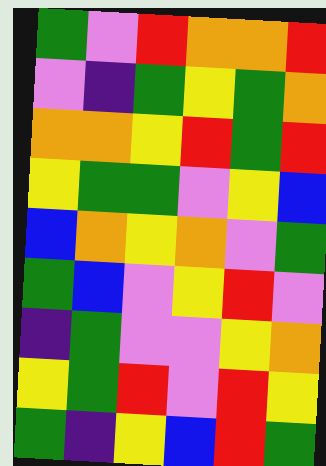[["green", "violet", "red", "orange", "orange", "red"], ["violet", "indigo", "green", "yellow", "green", "orange"], ["orange", "orange", "yellow", "red", "green", "red"], ["yellow", "green", "green", "violet", "yellow", "blue"], ["blue", "orange", "yellow", "orange", "violet", "green"], ["green", "blue", "violet", "yellow", "red", "violet"], ["indigo", "green", "violet", "violet", "yellow", "orange"], ["yellow", "green", "red", "violet", "red", "yellow"], ["green", "indigo", "yellow", "blue", "red", "green"]]